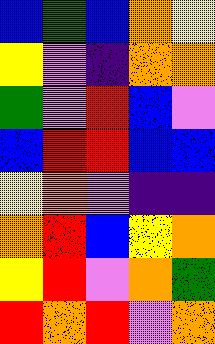[["blue", "green", "blue", "orange", "yellow"], ["yellow", "violet", "indigo", "orange", "orange"], ["green", "violet", "red", "blue", "violet"], ["blue", "red", "red", "blue", "blue"], ["yellow", "orange", "violet", "indigo", "indigo"], ["orange", "red", "blue", "yellow", "orange"], ["yellow", "red", "violet", "orange", "green"], ["red", "orange", "red", "violet", "orange"]]